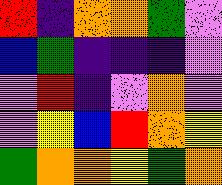[["red", "indigo", "orange", "orange", "green", "violet"], ["blue", "green", "indigo", "indigo", "indigo", "violet"], ["violet", "red", "indigo", "violet", "orange", "violet"], ["violet", "yellow", "blue", "red", "orange", "yellow"], ["green", "orange", "orange", "yellow", "green", "orange"]]